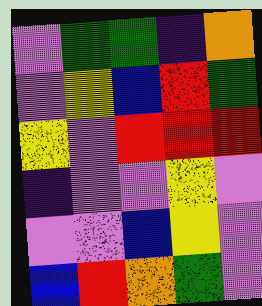[["violet", "green", "green", "indigo", "orange"], ["violet", "yellow", "blue", "red", "green"], ["yellow", "violet", "red", "red", "red"], ["indigo", "violet", "violet", "yellow", "violet"], ["violet", "violet", "blue", "yellow", "violet"], ["blue", "red", "orange", "green", "violet"]]